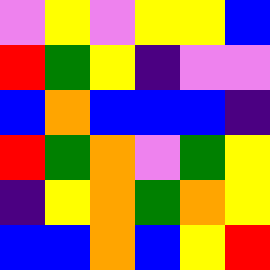[["violet", "yellow", "violet", "yellow", "yellow", "blue"], ["red", "green", "yellow", "indigo", "violet", "violet"], ["blue", "orange", "blue", "blue", "blue", "indigo"], ["red", "green", "orange", "violet", "green", "yellow"], ["indigo", "yellow", "orange", "green", "orange", "yellow"], ["blue", "blue", "orange", "blue", "yellow", "red"]]